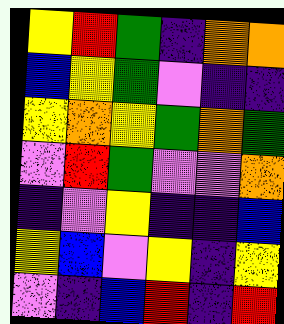[["yellow", "red", "green", "indigo", "orange", "orange"], ["blue", "yellow", "green", "violet", "indigo", "indigo"], ["yellow", "orange", "yellow", "green", "orange", "green"], ["violet", "red", "green", "violet", "violet", "orange"], ["indigo", "violet", "yellow", "indigo", "indigo", "blue"], ["yellow", "blue", "violet", "yellow", "indigo", "yellow"], ["violet", "indigo", "blue", "red", "indigo", "red"]]